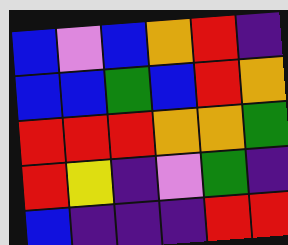[["blue", "violet", "blue", "orange", "red", "indigo"], ["blue", "blue", "green", "blue", "red", "orange"], ["red", "red", "red", "orange", "orange", "green"], ["red", "yellow", "indigo", "violet", "green", "indigo"], ["blue", "indigo", "indigo", "indigo", "red", "red"]]